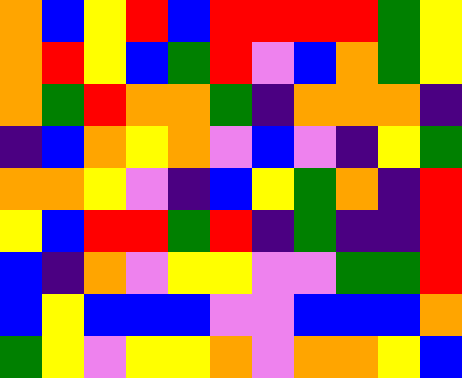[["orange", "blue", "yellow", "red", "blue", "red", "red", "red", "red", "green", "yellow"], ["orange", "red", "yellow", "blue", "green", "red", "violet", "blue", "orange", "green", "yellow"], ["orange", "green", "red", "orange", "orange", "green", "indigo", "orange", "orange", "orange", "indigo"], ["indigo", "blue", "orange", "yellow", "orange", "violet", "blue", "violet", "indigo", "yellow", "green"], ["orange", "orange", "yellow", "violet", "indigo", "blue", "yellow", "green", "orange", "indigo", "red"], ["yellow", "blue", "red", "red", "green", "red", "indigo", "green", "indigo", "indigo", "red"], ["blue", "indigo", "orange", "violet", "yellow", "yellow", "violet", "violet", "green", "green", "red"], ["blue", "yellow", "blue", "blue", "blue", "violet", "violet", "blue", "blue", "blue", "orange"], ["green", "yellow", "violet", "yellow", "yellow", "orange", "violet", "orange", "orange", "yellow", "blue"]]